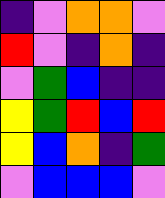[["indigo", "violet", "orange", "orange", "violet"], ["red", "violet", "indigo", "orange", "indigo"], ["violet", "green", "blue", "indigo", "indigo"], ["yellow", "green", "red", "blue", "red"], ["yellow", "blue", "orange", "indigo", "green"], ["violet", "blue", "blue", "blue", "violet"]]